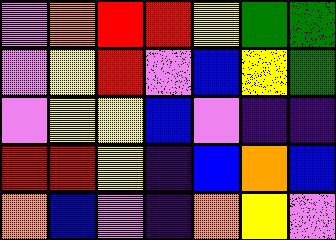[["violet", "orange", "red", "red", "yellow", "green", "green"], ["violet", "yellow", "red", "violet", "blue", "yellow", "green"], ["violet", "yellow", "yellow", "blue", "violet", "indigo", "indigo"], ["red", "red", "yellow", "indigo", "blue", "orange", "blue"], ["orange", "blue", "violet", "indigo", "orange", "yellow", "violet"]]